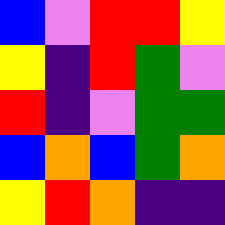[["blue", "violet", "red", "red", "yellow"], ["yellow", "indigo", "red", "green", "violet"], ["red", "indigo", "violet", "green", "green"], ["blue", "orange", "blue", "green", "orange"], ["yellow", "red", "orange", "indigo", "indigo"]]